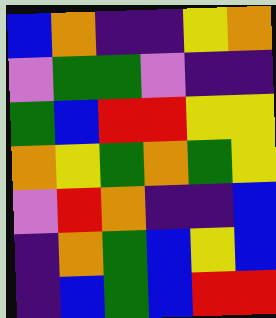[["blue", "orange", "indigo", "indigo", "yellow", "orange"], ["violet", "green", "green", "violet", "indigo", "indigo"], ["green", "blue", "red", "red", "yellow", "yellow"], ["orange", "yellow", "green", "orange", "green", "yellow"], ["violet", "red", "orange", "indigo", "indigo", "blue"], ["indigo", "orange", "green", "blue", "yellow", "blue"], ["indigo", "blue", "green", "blue", "red", "red"]]